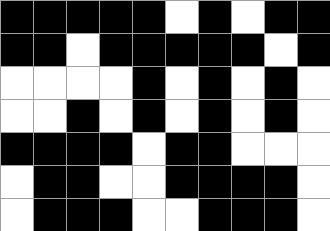[["black", "black", "black", "black", "black", "white", "black", "white", "black", "black"], ["black", "black", "white", "black", "black", "black", "black", "black", "white", "black"], ["white", "white", "white", "white", "black", "white", "black", "white", "black", "white"], ["white", "white", "black", "white", "black", "white", "black", "white", "black", "white"], ["black", "black", "black", "black", "white", "black", "black", "white", "white", "white"], ["white", "black", "black", "white", "white", "black", "black", "black", "black", "white"], ["white", "black", "black", "black", "white", "white", "black", "black", "black", "white"]]